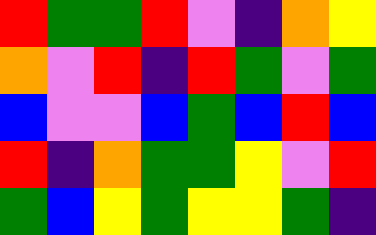[["red", "green", "green", "red", "violet", "indigo", "orange", "yellow"], ["orange", "violet", "red", "indigo", "red", "green", "violet", "green"], ["blue", "violet", "violet", "blue", "green", "blue", "red", "blue"], ["red", "indigo", "orange", "green", "green", "yellow", "violet", "red"], ["green", "blue", "yellow", "green", "yellow", "yellow", "green", "indigo"]]